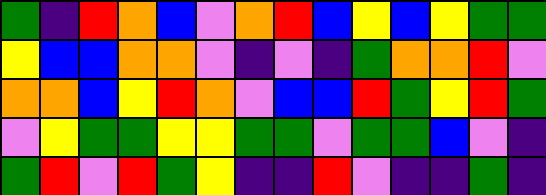[["green", "indigo", "red", "orange", "blue", "violet", "orange", "red", "blue", "yellow", "blue", "yellow", "green", "green"], ["yellow", "blue", "blue", "orange", "orange", "violet", "indigo", "violet", "indigo", "green", "orange", "orange", "red", "violet"], ["orange", "orange", "blue", "yellow", "red", "orange", "violet", "blue", "blue", "red", "green", "yellow", "red", "green"], ["violet", "yellow", "green", "green", "yellow", "yellow", "green", "green", "violet", "green", "green", "blue", "violet", "indigo"], ["green", "red", "violet", "red", "green", "yellow", "indigo", "indigo", "red", "violet", "indigo", "indigo", "green", "indigo"]]